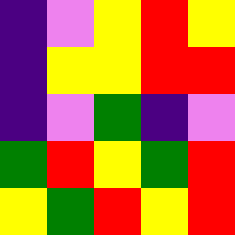[["indigo", "violet", "yellow", "red", "yellow"], ["indigo", "yellow", "yellow", "red", "red"], ["indigo", "violet", "green", "indigo", "violet"], ["green", "red", "yellow", "green", "red"], ["yellow", "green", "red", "yellow", "red"]]